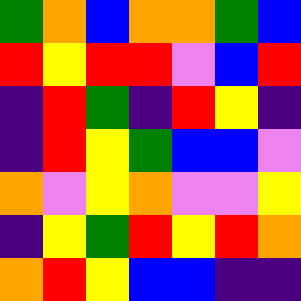[["green", "orange", "blue", "orange", "orange", "green", "blue"], ["red", "yellow", "red", "red", "violet", "blue", "red"], ["indigo", "red", "green", "indigo", "red", "yellow", "indigo"], ["indigo", "red", "yellow", "green", "blue", "blue", "violet"], ["orange", "violet", "yellow", "orange", "violet", "violet", "yellow"], ["indigo", "yellow", "green", "red", "yellow", "red", "orange"], ["orange", "red", "yellow", "blue", "blue", "indigo", "indigo"]]